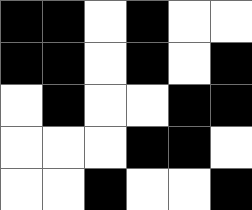[["black", "black", "white", "black", "white", "white"], ["black", "black", "white", "black", "white", "black"], ["white", "black", "white", "white", "black", "black"], ["white", "white", "white", "black", "black", "white"], ["white", "white", "black", "white", "white", "black"]]